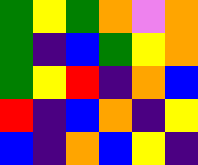[["green", "yellow", "green", "orange", "violet", "orange"], ["green", "indigo", "blue", "green", "yellow", "orange"], ["green", "yellow", "red", "indigo", "orange", "blue"], ["red", "indigo", "blue", "orange", "indigo", "yellow"], ["blue", "indigo", "orange", "blue", "yellow", "indigo"]]